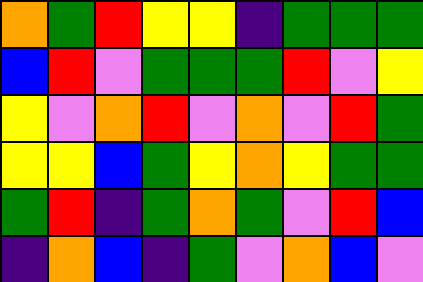[["orange", "green", "red", "yellow", "yellow", "indigo", "green", "green", "green"], ["blue", "red", "violet", "green", "green", "green", "red", "violet", "yellow"], ["yellow", "violet", "orange", "red", "violet", "orange", "violet", "red", "green"], ["yellow", "yellow", "blue", "green", "yellow", "orange", "yellow", "green", "green"], ["green", "red", "indigo", "green", "orange", "green", "violet", "red", "blue"], ["indigo", "orange", "blue", "indigo", "green", "violet", "orange", "blue", "violet"]]